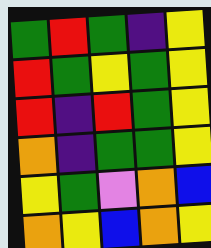[["green", "red", "green", "indigo", "yellow"], ["red", "green", "yellow", "green", "yellow"], ["red", "indigo", "red", "green", "yellow"], ["orange", "indigo", "green", "green", "yellow"], ["yellow", "green", "violet", "orange", "blue"], ["orange", "yellow", "blue", "orange", "yellow"]]